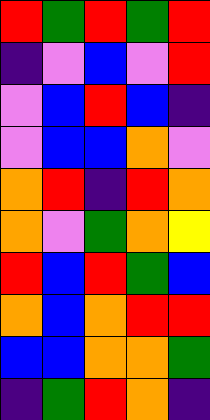[["red", "green", "red", "green", "red"], ["indigo", "violet", "blue", "violet", "red"], ["violet", "blue", "red", "blue", "indigo"], ["violet", "blue", "blue", "orange", "violet"], ["orange", "red", "indigo", "red", "orange"], ["orange", "violet", "green", "orange", "yellow"], ["red", "blue", "red", "green", "blue"], ["orange", "blue", "orange", "red", "red"], ["blue", "blue", "orange", "orange", "green"], ["indigo", "green", "red", "orange", "indigo"]]